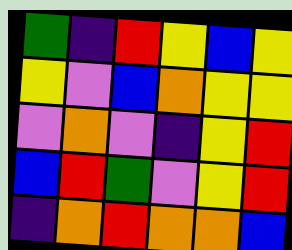[["green", "indigo", "red", "yellow", "blue", "yellow"], ["yellow", "violet", "blue", "orange", "yellow", "yellow"], ["violet", "orange", "violet", "indigo", "yellow", "red"], ["blue", "red", "green", "violet", "yellow", "red"], ["indigo", "orange", "red", "orange", "orange", "blue"]]